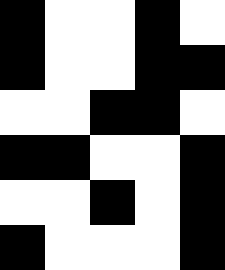[["black", "white", "white", "black", "white"], ["black", "white", "white", "black", "black"], ["white", "white", "black", "black", "white"], ["black", "black", "white", "white", "black"], ["white", "white", "black", "white", "black"], ["black", "white", "white", "white", "black"]]